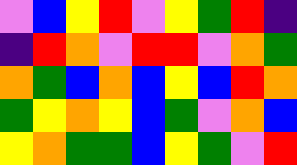[["violet", "blue", "yellow", "red", "violet", "yellow", "green", "red", "indigo"], ["indigo", "red", "orange", "violet", "red", "red", "violet", "orange", "green"], ["orange", "green", "blue", "orange", "blue", "yellow", "blue", "red", "orange"], ["green", "yellow", "orange", "yellow", "blue", "green", "violet", "orange", "blue"], ["yellow", "orange", "green", "green", "blue", "yellow", "green", "violet", "red"]]